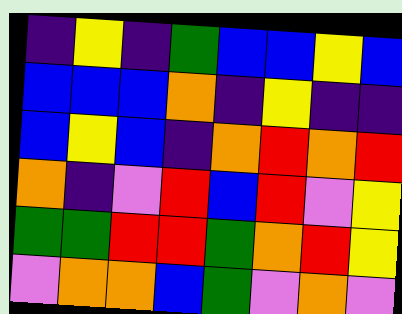[["indigo", "yellow", "indigo", "green", "blue", "blue", "yellow", "blue"], ["blue", "blue", "blue", "orange", "indigo", "yellow", "indigo", "indigo"], ["blue", "yellow", "blue", "indigo", "orange", "red", "orange", "red"], ["orange", "indigo", "violet", "red", "blue", "red", "violet", "yellow"], ["green", "green", "red", "red", "green", "orange", "red", "yellow"], ["violet", "orange", "orange", "blue", "green", "violet", "orange", "violet"]]